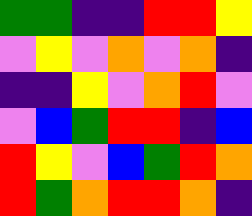[["green", "green", "indigo", "indigo", "red", "red", "yellow"], ["violet", "yellow", "violet", "orange", "violet", "orange", "indigo"], ["indigo", "indigo", "yellow", "violet", "orange", "red", "violet"], ["violet", "blue", "green", "red", "red", "indigo", "blue"], ["red", "yellow", "violet", "blue", "green", "red", "orange"], ["red", "green", "orange", "red", "red", "orange", "indigo"]]